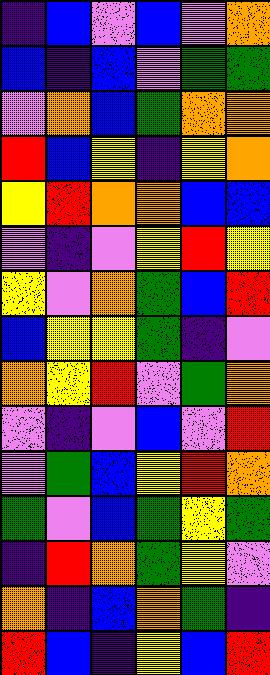[["indigo", "blue", "violet", "blue", "violet", "orange"], ["blue", "indigo", "blue", "violet", "green", "green"], ["violet", "orange", "blue", "green", "orange", "orange"], ["red", "blue", "yellow", "indigo", "yellow", "orange"], ["yellow", "red", "orange", "orange", "blue", "blue"], ["violet", "indigo", "violet", "yellow", "red", "yellow"], ["yellow", "violet", "orange", "green", "blue", "red"], ["blue", "yellow", "yellow", "green", "indigo", "violet"], ["orange", "yellow", "red", "violet", "green", "orange"], ["violet", "indigo", "violet", "blue", "violet", "red"], ["violet", "green", "blue", "yellow", "red", "orange"], ["green", "violet", "blue", "green", "yellow", "green"], ["indigo", "red", "orange", "green", "yellow", "violet"], ["orange", "indigo", "blue", "orange", "green", "indigo"], ["red", "blue", "indigo", "yellow", "blue", "red"]]